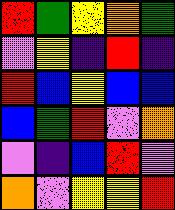[["red", "green", "yellow", "orange", "green"], ["violet", "yellow", "indigo", "red", "indigo"], ["red", "blue", "yellow", "blue", "blue"], ["blue", "green", "red", "violet", "orange"], ["violet", "indigo", "blue", "red", "violet"], ["orange", "violet", "yellow", "yellow", "red"]]